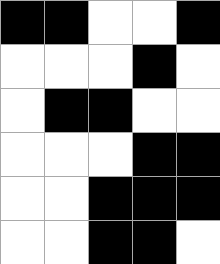[["black", "black", "white", "white", "black"], ["white", "white", "white", "black", "white"], ["white", "black", "black", "white", "white"], ["white", "white", "white", "black", "black"], ["white", "white", "black", "black", "black"], ["white", "white", "black", "black", "white"]]